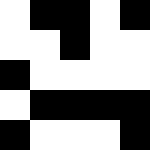[["white", "black", "black", "white", "black"], ["white", "white", "black", "white", "white"], ["black", "white", "white", "white", "white"], ["white", "black", "black", "black", "black"], ["black", "white", "white", "white", "black"]]